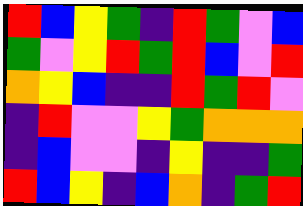[["red", "blue", "yellow", "green", "indigo", "red", "green", "violet", "blue"], ["green", "violet", "yellow", "red", "green", "red", "blue", "violet", "red"], ["orange", "yellow", "blue", "indigo", "indigo", "red", "green", "red", "violet"], ["indigo", "red", "violet", "violet", "yellow", "green", "orange", "orange", "orange"], ["indigo", "blue", "violet", "violet", "indigo", "yellow", "indigo", "indigo", "green"], ["red", "blue", "yellow", "indigo", "blue", "orange", "indigo", "green", "red"]]